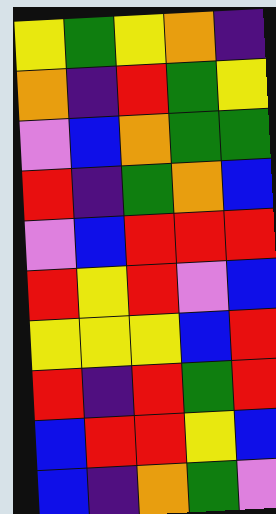[["yellow", "green", "yellow", "orange", "indigo"], ["orange", "indigo", "red", "green", "yellow"], ["violet", "blue", "orange", "green", "green"], ["red", "indigo", "green", "orange", "blue"], ["violet", "blue", "red", "red", "red"], ["red", "yellow", "red", "violet", "blue"], ["yellow", "yellow", "yellow", "blue", "red"], ["red", "indigo", "red", "green", "red"], ["blue", "red", "red", "yellow", "blue"], ["blue", "indigo", "orange", "green", "violet"]]